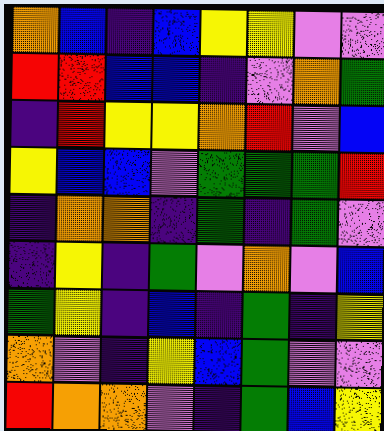[["orange", "blue", "indigo", "blue", "yellow", "yellow", "violet", "violet"], ["red", "red", "blue", "blue", "indigo", "violet", "orange", "green"], ["indigo", "red", "yellow", "yellow", "orange", "red", "violet", "blue"], ["yellow", "blue", "blue", "violet", "green", "green", "green", "red"], ["indigo", "orange", "orange", "indigo", "green", "indigo", "green", "violet"], ["indigo", "yellow", "indigo", "green", "violet", "orange", "violet", "blue"], ["green", "yellow", "indigo", "blue", "indigo", "green", "indigo", "yellow"], ["orange", "violet", "indigo", "yellow", "blue", "green", "violet", "violet"], ["red", "orange", "orange", "violet", "indigo", "green", "blue", "yellow"]]